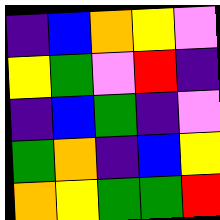[["indigo", "blue", "orange", "yellow", "violet"], ["yellow", "green", "violet", "red", "indigo"], ["indigo", "blue", "green", "indigo", "violet"], ["green", "orange", "indigo", "blue", "yellow"], ["orange", "yellow", "green", "green", "red"]]